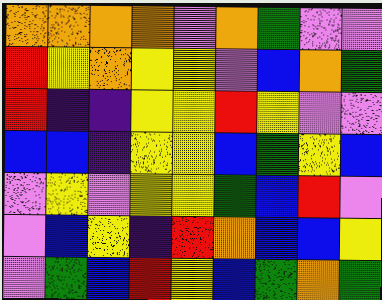[["orange", "orange", "orange", "orange", "violet", "orange", "green", "violet", "violet"], ["red", "yellow", "orange", "yellow", "yellow", "violet", "blue", "orange", "green"], ["red", "indigo", "indigo", "yellow", "yellow", "red", "yellow", "violet", "violet"], ["blue", "blue", "indigo", "yellow", "yellow", "blue", "green", "yellow", "blue"], ["violet", "yellow", "violet", "yellow", "yellow", "green", "blue", "red", "violet"], ["violet", "blue", "yellow", "indigo", "red", "orange", "blue", "blue", "yellow"], ["violet", "green", "blue", "red", "yellow", "blue", "green", "orange", "green"]]